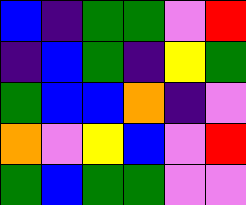[["blue", "indigo", "green", "green", "violet", "red"], ["indigo", "blue", "green", "indigo", "yellow", "green"], ["green", "blue", "blue", "orange", "indigo", "violet"], ["orange", "violet", "yellow", "blue", "violet", "red"], ["green", "blue", "green", "green", "violet", "violet"]]